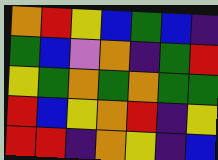[["orange", "red", "yellow", "blue", "green", "blue", "indigo"], ["green", "blue", "violet", "orange", "indigo", "green", "red"], ["yellow", "green", "orange", "green", "orange", "green", "green"], ["red", "blue", "yellow", "orange", "red", "indigo", "yellow"], ["red", "red", "indigo", "orange", "yellow", "indigo", "blue"]]